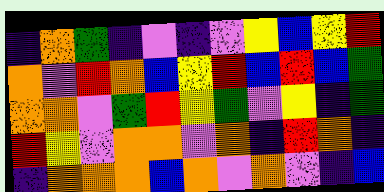[["indigo", "orange", "green", "indigo", "violet", "indigo", "violet", "yellow", "blue", "yellow", "red"], ["orange", "violet", "red", "orange", "blue", "yellow", "red", "blue", "red", "blue", "green"], ["orange", "orange", "violet", "green", "red", "yellow", "green", "violet", "yellow", "indigo", "green"], ["red", "yellow", "violet", "orange", "orange", "violet", "orange", "indigo", "red", "orange", "indigo"], ["indigo", "orange", "orange", "orange", "blue", "orange", "violet", "orange", "violet", "indigo", "blue"]]